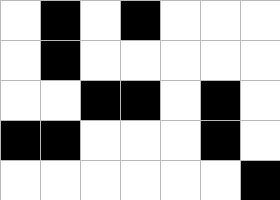[["white", "black", "white", "black", "white", "white", "white"], ["white", "black", "white", "white", "white", "white", "white"], ["white", "white", "black", "black", "white", "black", "white"], ["black", "black", "white", "white", "white", "black", "white"], ["white", "white", "white", "white", "white", "white", "black"]]